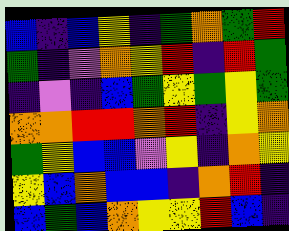[["blue", "indigo", "blue", "yellow", "indigo", "green", "orange", "green", "red"], ["green", "indigo", "violet", "orange", "yellow", "red", "indigo", "red", "green"], ["indigo", "violet", "indigo", "blue", "green", "yellow", "green", "yellow", "green"], ["orange", "orange", "red", "red", "orange", "red", "indigo", "yellow", "orange"], ["green", "yellow", "blue", "blue", "violet", "yellow", "indigo", "orange", "yellow"], ["yellow", "blue", "orange", "blue", "blue", "indigo", "orange", "red", "indigo"], ["blue", "green", "blue", "orange", "yellow", "yellow", "red", "blue", "indigo"]]